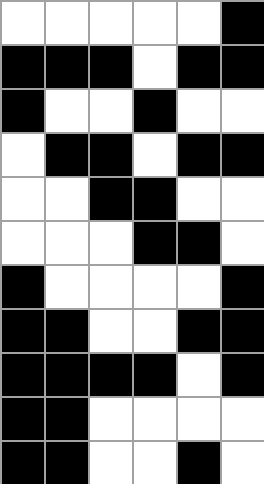[["white", "white", "white", "white", "white", "black"], ["black", "black", "black", "white", "black", "black"], ["black", "white", "white", "black", "white", "white"], ["white", "black", "black", "white", "black", "black"], ["white", "white", "black", "black", "white", "white"], ["white", "white", "white", "black", "black", "white"], ["black", "white", "white", "white", "white", "black"], ["black", "black", "white", "white", "black", "black"], ["black", "black", "black", "black", "white", "black"], ["black", "black", "white", "white", "white", "white"], ["black", "black", "white", "white", "black", "white"]]